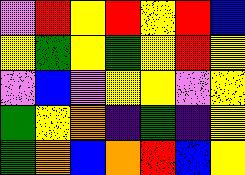[["violet", "red", "yellow", "red", "yellow", "red", "blue"], ["yellow", "green", "yellow", "green", "yellow", "red", "yellow"], ["violet", "blue", "violet", "yellow", "yellow", "violet", "yellow"], ["green", "yellow", "orange", "indigo", "green", "indigo", "yellow"], ["green", "orange", "blue", "orange", "red", "blue", "yellow"]]